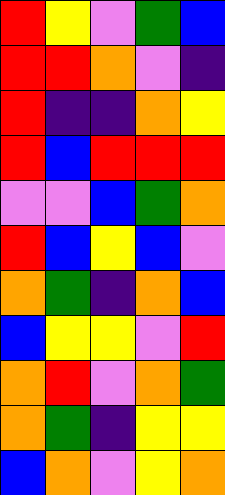[["red", "yellow", "violet", "green", "blue"], ["red", "red", "orange", "violet", "indigo"], ["red", "indigo", "indigo", "orange", "yellow"], ["red", "blue", "red", "red", "red"], ["violet", "violet", "blue", "green", "orange"], ["red", "blue", "yellow", "blue", "violet"], ["orange", "green", "indigo", "orange", "blue"], ["blue", "yellow", "yellow", "violet", "red"], ["orange", "red", "violet", "orange", "green"], ["orange", "green", "indigo", "yellow", "yellow"], ["blue", "orange", "violet", "yellow", "orange"]]